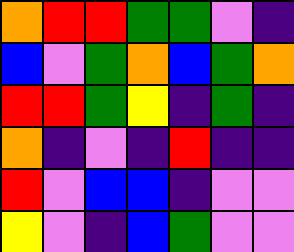[["orange", "red", "red", "green", "green", "violet", "indigo"], ["blue", "violet", "green", "orange", "blue", "green", "orange"], ["red", "red", "green", "yellow", "indigo", "green", "indigo"], ["orange", "indigo", "violet", "indigo", "red", "indigo", "indigo"], ["red", "violet", "blue", "blue", "indigo", "violet", "violet"], ["yellow", "violet", "indigo", "blue", "green", "violet", "violet"]]